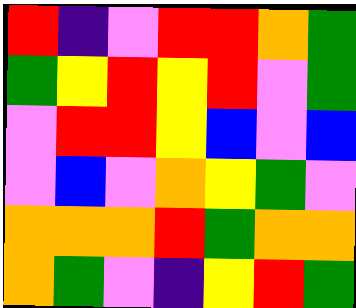[["red", "indigo", "violet", "red", "red", "orange", "green"], ["green", "yellow", "red", "yellow", "red", "violet", "green"], ["violet", "red", "red", "yellow", "blue", "violet", "blue"], ["violet", "blue", "violet", "orange", "yellow", "green", "violet"], ["orange", "orange", "orange", "red", "green", "orange", "orange"], ["orange", "green", "violet", "indigo", "yellow", "red", "green"]]